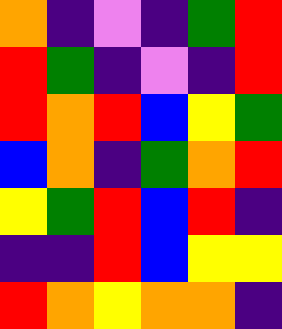[["orange", "indigo", "violet", "indigo", "green", "red"], ["red", "green", "indigo", "violet", "indigo", "red"], ["red", "orange", "red", "blue", "yellow", "green"], ["blue", "orange", "indigo", "green", "orange", "red"], ["yellow", "green", "red", "blue", "red", "indigo"], ["indigo", "indigo", "red", "blue", "yellow", "yellow"], ["red", "orange", "yellow", "orange", "orange", "indigo"]]